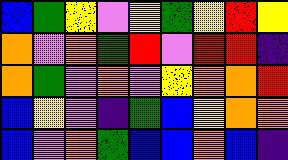[["blue", "green", "yellow", "violet", "yellow", "green", "yellow", "red", "yellow"], ["orange", "violet", "orange", "green", "red", "violet", "red", "red", "indigo"], ["orange", "green", "violet", "orange", "violet", "yellow", "orange", "orange", "red"], ["blue", "yellow", "violet", "indigo", "green", "blue", "yellow", "orange", "orange"], ["blue", "violet", "orange", "green", "blue", "blue", "orange", "blue", "indigo"]]